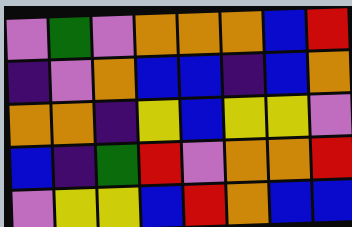[["violet", "green", "violet", "orange", "orange", "orange", "blue", "red"], ["indigo", "violet", "orange", "blue", "blue", "indigo", "blue", "orange"], ["orange", "orange", "indigo", "yellow", "blue", "yellow", "yellow", "violet"], ["blue", "indigo", "green", "red", "violet", "orange", "orange", "red"], ["violet", "yellow", "yellow", "blue", "red", "orange", "blue", "blue"]]